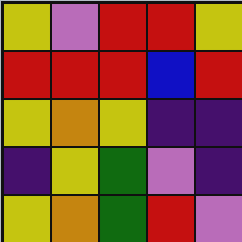[["yellow", "violet", "red", "red", "yellow"], ["red", "red", "red", "blue", "red"], ["yellow", "orange", "yellow", "indigo", "indigo"], ["indigo", "yellow", "green", "violet", "indigo"], ["yellow", "orange", "green", "red", "violet"]]